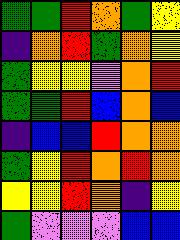[["green", "green", "red", "orange", "green", "yellow"], ["indigo", "orange", "red", "green", "orange", "yellow"], ["green", "yellow", "yellow", "violet", "orange", "red"], ["green", "green", "red", "blue", "orange", "blue"], ["indigo", "blue", "blue", "red", "orange", "orange"], ["green", "yellow", "red", "orange", "red", "orange"], ["yellow", "yellow", "red", "orange", "indigo", "yellow"], ["green", "violet", "violet", "violet", "blue", "blue"]]